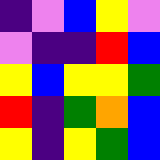[["indigo", "violet", "blue", "yellow", "violet"], ["violet", "indigo", "indigo", "red", "blue"], ["yellow", "blue", "yellow", "yellow", "green"], ["red", "indigo", "green", "orange", "blue"], ["yellow", "indigo", "yellow", "green", "blue"]]